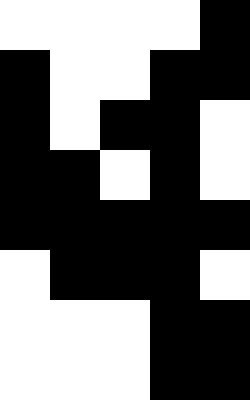[["white", "white", "white", "white", "black"], ["black", "white", "white", "black", "black"], ["black", "white", "black", "black", "white"], ["black", "black", "white", "black", "white"], ["black", "black", "black", "black", "black"], ["white", "black", "black", "black", "white"], ["white", "white", "white", "black", "black"], ["white", "white", "white", "black", "black"]]